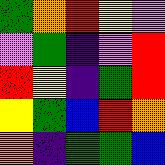[["green", "orange", "red", "yellow", "violet"], ["violet", "green", "indigo", "violet", "red"], ["red", "yellow", "indigo", "green", "red"], ["yellow", "green", "blue", "red", "orange"], ["orange", "indigo", "green", "green", "blue"]]